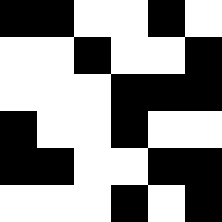[["black", "black", "white", "white", "black", "white"], ["white", "white", "black", "white", "white", "black"], ["white", "white", "white", "black", "black", "black"], ["black", "white", "white", "black", "white", "white"], ["black", "black", "white", "white", "black", "black"], ["white", "white", "white", "black", "white", "black"]]